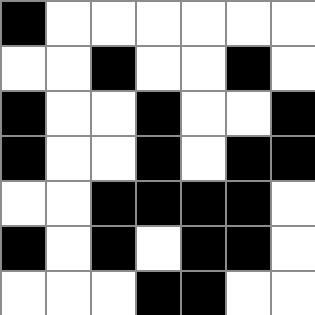[["black", "white", "white", "white", "white", "white", "white"], ["white", "white", "black", "white", "white", "black", "white"], ["black", "white", "white", "black", "white", "white", "black"], ["black", "white", "white", "black", "white", "black", "black"], ["white", "white", "black", "black", "black", "black", "white"], ["black", "white", "black", "white", "black", "black", "white"], ["white", "white", "white", "black", "black", "white", "white"]]